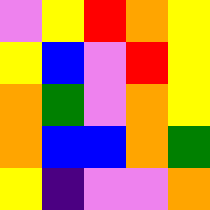[["violet", "yellow", "red", "orange", "yellow"], ["yellow", "blue", "violet", "red", "yellow"], ["orange", "green", "violet", "orange", "yellow"], ["orange", "blue", "blue", "orange", "green"], ["yellow", "indigo", "violet", "violet", "orange"]]